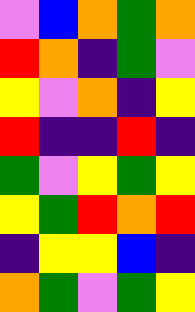[["violet", "blue", "orange", "green", "orange"], ["red", "orange", "indigo", "green", "violet"], ["yellow", "violet", "orange", "indigo", "yellow"], ["red", "indigo", "indigo", "red", "indigo"], ["green", "violet", "yellow", "green", "yellow"], ["yellow", "green", "red", "orange", "red"], ["indigo", "yellow", "yellow", "blue", "indigo"], ["orange", "green", "violet", "green", "yellow"]]